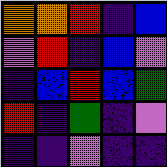[["orange", "orange", "red", "indigo", "blue"], ["violet", "red", "indigo", "blue", "violet"], ["indigo", "blue", "red", "blue", "green"], ["red", "indigo", "green", "indigo", "violet"], ["indigo", "indigo", "violet", "indigo", "indigo"]]